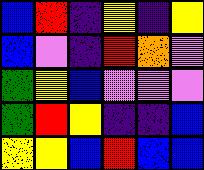[["blue", "red", "indigo", "yellow", "indigo", "yellow"], ["blue", "violet", "indigo", "red", "orange", "violet"], ["green", "yellow", "blue", "violet", "violet", "violet"], ["green", "red", "yellow", "indigo", "indigo", "blue"], ["yellow", "yellow", "blue", "red", "blue", "blue"]]